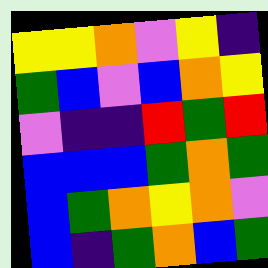[["yellow", "yellow", "orange", "violet", "yellow", "indigo"], ["green", "blue", "violet", "blue", "orange", "yellow"], ["violet", "indigo", "indigo", "red", "green", "red"], ["blue", "blue", "blue", "green", "orange", "green"], ["blue", "green", "orange", "yellow", "orange", "violet"], ["blue", "indigo", "green", "orange", "blue", "green"]]